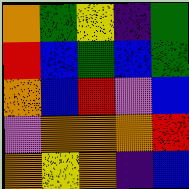[["orange", "green", "yellow", "indigo", "green"], ["red", "blue", "green", "blue", "green"], ["orange", "blue", "red", "violet", "blue"], ["violet", "orange", "orange", "orange", "red"], ["orange", "yellow", "orange", "indigo", "blue"]]